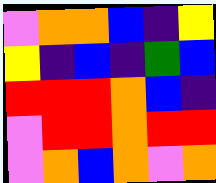[["violet", "orange", "orange", "blue", "indigo", "yellow"], ["yellow", "indigo", "blue", "indigo", "green", "blue"], ["red", "red", "red", "orange", "blue", "indigo"], ["violet", "red", "red", "orange", "red", "red"], ["violet", "orange", "blue", "orange", "violet", "orange"]]